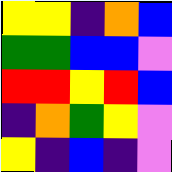[["yellow", "yellow", "indigo", "orange", "blue"], ["green", "green", "blue", "blue", "violet"], ["red", "red", "yellow", "red", "blue"], ["indigo", "orange", "green", "yellow", "violet"], ["yellow", "indigo", "blue", "indigo", "violet"]]